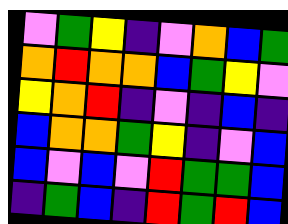[["violet", "green", "yellow", "indigo", "violet", "orange", "blue", "green"], ["orange", "red", "orange", "orange", "blue", "green", "yellow", "violet"], ["yellow", "orange", "red", "indigo", "violet", "indigo", "blue", "indigo"], ["blue", "orange", "orange", "green", "yellow", "indigo", "violet", "blue"], ["blue", "violet", "blue", "violet", "red", "green", "green", "blue"], ["indigo", "green", "blue", "indigo", "red", "green", "red", "blue"]]